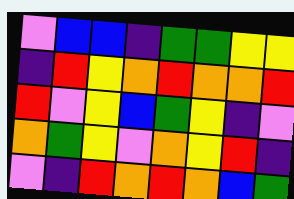[["violet", "blue", "blue", "indigo", "green", "green", "yellow", "yellow"], ["indigo", "red", "yellow", "orange", "red", "orange", "orange", "red"], ["red", "violet", "yellow", "blue", "green", "yellow", "indigo", "violet"], ["orange", "green", "yellow", "violet", "orange", "yellow", "red", "indigo"], ["violet", "indigo", "red", "orange", "red", "orange", "blue", "green"]]